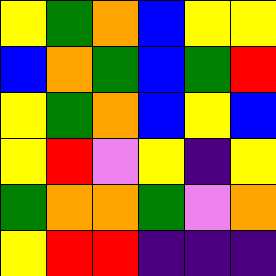[["yellow", "green", "orange", "blue", "yellow", "yellow"], ["blue", "orange", "green", "blue", "green", "red"], ["yellow", "green", "orange", "blue", "yellow", "blue"], ["yellow", "red", "violet", "yellow", "indigo", "yellow"], ["green", "orange", "orange", "green", "violet", "orange"], ["yellow", "red", "red", "indigo", "indigo", "indigo"]]